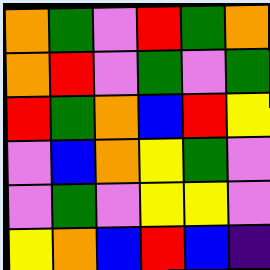[["orange", "green", "violet", "red", "green", "orange"], ["orange", "red", "violet", "green", "violet", "green"], ["red", "green", "orange", "blue", "red", "yellow"], ["violet", "blue", "orange", "yellow", "green", "violet"], ["violet", "green", "violet", "yellow", "yellow", "violet"], ["yellow", "orange", "blue", "red", "blue", "indigo"]]